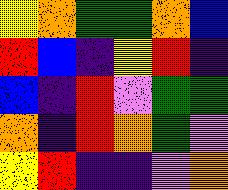[["yellow", "orange", "green", "green", "orange", "blue"], ["red", "blue", "indigo", "yellow", "red", "indigo"], ["blue", "indigo", "red", "violet", "green", "green"], ["orange", "indigo", "red", "orange", "green", "violet"], ["yellow", "red", "indigo", "indigo", "violet", "orange"]]